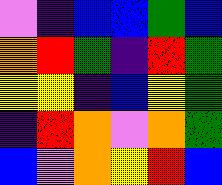[["violet", "indigo", "blue", "blue", "green", "blue"], ["orange", "red", "green", "indigo", "red", "green"], ["yellow", "yellow", "indigo", "blue", "yellow", "green"], ["indigo", "red", "orange", "violet", "orange", "green"], ["blue", "violet", "orange", "yellow", "red", "blue"]]